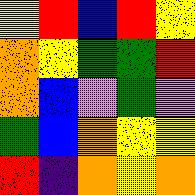[["yellow", "red", "blue", "red", "yellow"], ["orange", "yellow", "green", "green", "red"], ["orange", "blue", "violet", "green", "violet"], ["green", "blue", "orange", "yellow", "yellow"], ["red", "indigo", "orange", "yellow", "orange"]]